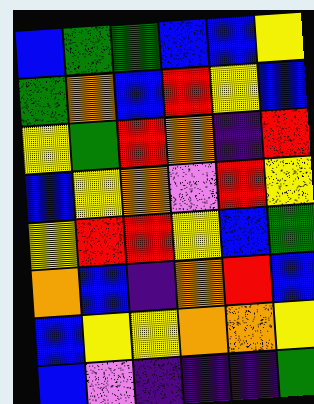[["blue", "green", "green", "blue", "blue", "yellow"], ["green", "orange", "blue", "red", "yellow", "blue"], ["yellow", "green", "red", "orange", "indigo", "red"], ["blue", "yellow", "orange", "violet", "red", "yellow"], ["yellow", "red", "red", "yellow", "blue", "green"], ["orange", "blue", "indigo", "orange", "red", "blue"], ["blue", "yellow", "yellow", "orange", "orange", "yellow"], ["blue", "violet", "indigo", "indigo", "indigo", "green"]]